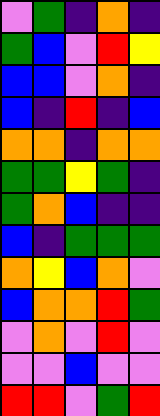[["violet", "green", "indigo", "orange", "indigo"], ["green", "blue", "violet", "red", "yellow"], ["blue", "blue", "violet", "orange", "indigo"], ["blue", "indigo", "red", "indigo", "blue"], ["orange", "orange", "indigo", "orange", "orange"], ["green", "green", "yellow", "green", "indigo"], ["green", "orange", "blue", "indigo", "indigo"], ["blue", "indigo", "green", "green", "green"], ["orange", "yellow", "blue", "orange", "violet"], ["blue", "orange", "orange", "red", "green"], ["violet", "orange", "violet", "red", "violet"], ["violet", "violet", "blue", "violet", "violet"], ["red", "red", "violet", "green", "red"]]